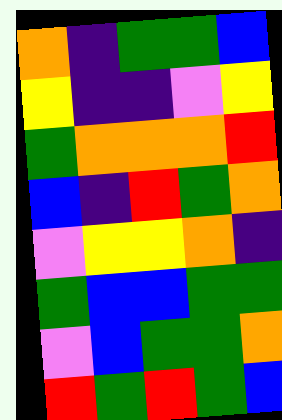[["orange", "indigo", "green", "green", "blue"], ["yellow", "indigo", "indigo", "violet", "yellow"], ["green", "orange", "orange", "orange", "red"], ["blue", "indigo", "red", "green", "orange"], ["violet", "yellow", "yellow", "orange", "indigo"], ["green", "blue", "blue", "green", "green"], ["violet", "blue", "green", "green", "orange"], ["red", "green", "red", "green", "blue"]]